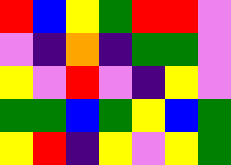[["red", "blue", "yellow", "green", "red", "red", "violet"], ["violet", "indigo", "orange", "indigo", "green", "green", "violet"], ["yellow", "violet", "red", "violet", "indigo", "yellow", "violet"], ["green", "green", "blue", "green", "yellow", "blue", "green"], ["yellow", "red", "indigo", "yellow", "violet", "yellow", "green"]]